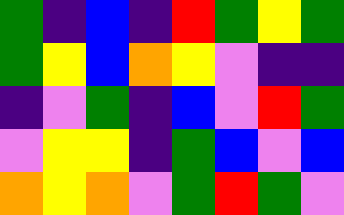[["green", "indigo", "blue", "indigo", "red", "green", "yellow", "green"], ["green", "yellow", "blue", "orange", "yellow", "violet", "indigo", "indigo"], ["indigo", "violet", "green", "indigo", "blue", "violet", "red", "green"], ["violet", "yellow", "yellow", "indigo", "green", "blue", "violet", "blue"], ["orange", "yellow", "orange", "violet", "green", "red", "green", "violet"]]